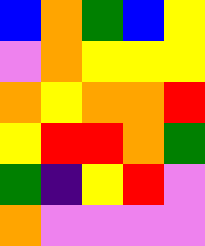[["blue", "orange", "green", "blue", "yellow"], ["violet", "orange", "yellow", "yellow", "yellow"], ["orange", "yellow", "orange", "orange", "red"], ["yellow", "red", "red", "orange", "green"], ["green", "indigo", "yellow", "red", "violet"], ["orange", "violet", "violet", "violet", "violet"]]